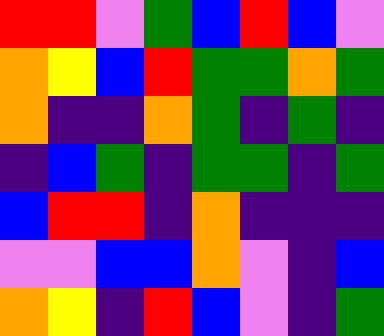[["red", "red", "violet", "green", "blue", "red", "blue", "violet"], ["orange", "yellow", "blue", "red", "green", "green", "orange", "green"], ["orange", "indigo", "indigo", "orange", "green", "indigo", "green", "indigo"], ["indigo", "blue", "green", "indigo", "green", "green", "indigo", "green"], ["blue", "red", "red", "indigo", "orange", "indigo", "indigo", "indigo"], ["violet", "violet", "blue", "blue", "orange", "violet", "indigo", "blue"], ["orange", "yellow", "indigo", "red", "blue", "violet", "indigo", "green"]]